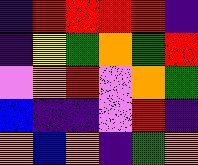[["indigo", "red", "red", "red", "red", "indigo"], ["indigo", "yellow", "green", "orange", "green", "red"], ["violet", "orange", "red", "violet", "orange", "green"], ["blue", "indigo", "indigo", "violet", "red", "indigo"], ["orange", "blue", "orange", "indigo", "green", "orange"]]